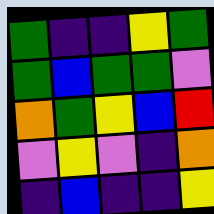[["green", "indigo", "indigo", "yellow", "green"], ["green", "blue", "green", "green", "violet"], ["orange", "green", "yellow", "blue", "red"], ["violet", "yellow", "violet", "indigo", "orange"], ["indigo", "blue", "indigo", "indigo", "yellow"]]